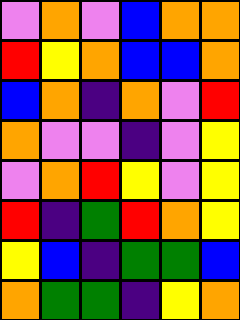[["violet", "orange", "violet", "blue", "orange", "orange"], ["red", "yellow", "orange", "blue", "blue", "orange"], ["blue", "orange", "indigo", "orange", "violet", "red"], ["orange", "violet", "violet", "indigo", "violet", "yellow"], ["violet", "orange", "red", "yellow", "violet", "yellow"], ["red", "indigo", "green", "red", "orange", "yellow"], ["yellow", "blue", "indigo", "green", "green", "blue"], ["orange", "green", "green", "indigo", "yellow", "orange"]]